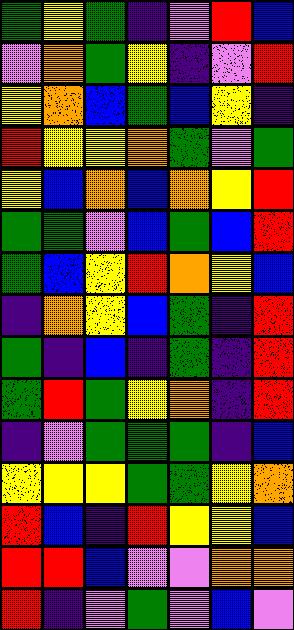[["green", "yellow", "green", "indigo", "violet", "red", "blue"], ["violet", "orange", "green", "yellow", "indigo", "violet", "red"], ["yellow", "orange", "blue", "green", "blue", "yellow", "indigo"], ["red", "yellow", "yellow", "orange", "green", "violet", "green"], ["yellow", "blue", "orange", "blue", "orange", "yellow", "red"], ["green", "green", "violet", "blue", "green", "blue", "red"], ["green", "blue", "yellow", "red", "orange", "yellow", "blue"], ["indigo", "orange", "yellow", "blue", "green", "indigo", "red"], ["green", "indigo", "blue", "indigo", "green", "indigo", "red"], ["green", "red", "green", "yellow", "orange", "indigo", "red"], ["indigo", "violet", "green", "green", "green", "indigo", "blue"], ["yellow", "yellow", "yellow", "green", "green", "yellow", "orange"], ["red", "blue", "indigo", "red", "yellow", "yellow", "blue"], ["red", "red", "blue", "violet", "violet", "orange", "orange"], ["red", "indigo", "violet", "green", "violet", "blue", "violet"]]